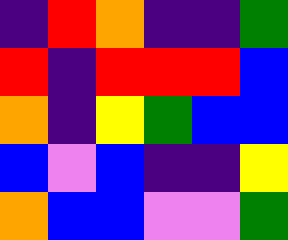[["indigo", "red", "orange", "indigo", "indigo", "green"], ["red", "indigo", "red", "red", "red", "blue"], ["orange", "indigo", "yellow", "green", "blue", "blue"], ["blue", "violet", "blue", "indigo", "indigo", "yellow"], ["orange", "blue", "blue", "violet", "violet", "green"]]